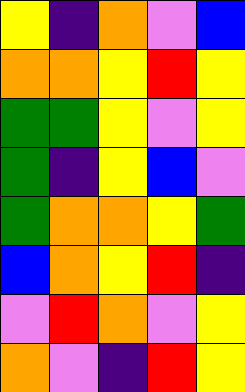[["yellow", "indigo", "orange", "violet", "blue"], ["orange", "orange", "yellow", "red", "yellow"], ["green", "green", "yellow", "violet", "yellow"], ["green", "indigo", "yellow", "blue", "violet"], ["green", "orange", "orange", "yellow", "green"], ["blue", "orange", "yellow", "red", "indigo"], ["violet", "red", "orange", "violet", "yellow"], ["orange", "violet", "indigo", "red", "yellow"]]